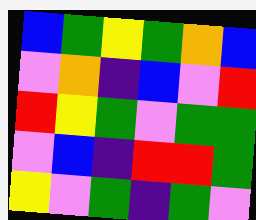[["blue", "green", "yellow", "green", "orange", "blue"], ["violet", "orange", "indigo", "blue", "violet", "red"], ["red", "yellow", "green", "violet", "green", "green"], ["violet", "blue", "indigo", "red", "red", "green"], ["yellow", "violet", "green", "indigo", "green", "violet"]]